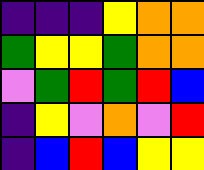[["indigo", "indigo", "indigo", "yellow", "orange", "orange"], ["green", "yellow", "yellow", "green", "orange", "orange"], ["violet", "green", "red", "green", "red", "blue"], ["indigo", "yellow", "violet", "orange", "violet", "red"], ["indigo", "blue", "red", "blue", "yellow", "yellow"]]